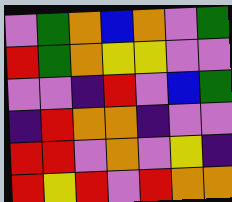[["violet", "green", "orange", "blue", "orange", "violet", "green"], ["red", "green", "orange", "yellow", "yellow", "violet", "violet"], ["violet", "violet", "indigo", "red", "violet", "blue", "green"], ["indigo", "red", "orange", "orange", "indigo", "violet", "violet"], ["red", "red", "violet", "orange", "violet", "yellow", "indigo"], ["red", "yellow", "red", "violet", "red", "orange", "orange"]]